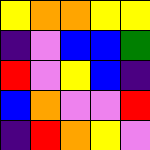[["yellow", "orange", "orange", "yellow", "yellow"], ["indigo", "violet", "blue", "blue", "green"], ["red", "violet", "yellow", "blue", "indigo"], ["blue", "orange", "violet", "violet", "red"], ["indigo", "red", "orange", "yellow", "violet"]]